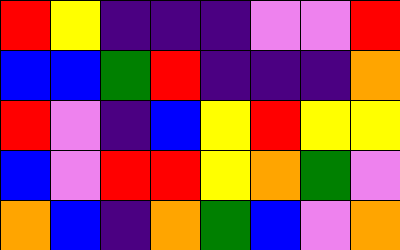[["red", "yellow", "indigo", "indigo", "indigo", "violet", "violet", "red"], ["blue", "blue", "green", "red", "indigo", "indigo", "indigo", "orange"], ["red", "violet", "indigo", "blue", "yellow", "red", "yellow", "yellow"], ["blue", "violet", "red", "red", "yellow", "orange", "green", "violet"], ["orange", "blue", "indigo", "orange", "green", "blue", "violet", "orange"]]